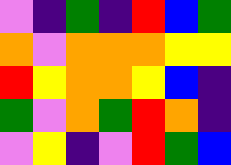[["violet", "indigo", "green", "indigo", "red", "blue", "green"], ["orange", "violet", "orange", "orange", "orange", "yellow", "yellow"], ["red", "yellow", "orange", "orange", "yellow", "blue", "indigo"], ["green", "violet", "orange", "green", "red", "orange", "indigo"], ["violet", "yellow", "indigo", "violet", "red", "green", "blue"]]